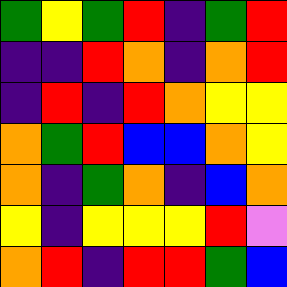[["green", "yellow", "green", "red", "indigo", "green", "red"], ["indigo", "indigo", "red", "orange", "indigo", "orange", "red"], ["indigo", "red", "indigo", "red", "orange", "yellow", "yellow"], ["orange", "green", "red", "blue", "blue", "orange", "yellow"], ["orange", "indigo", "green", "orange", "indigo", "blue", "orange"], ["yellow", "indigo", "yellow", "yellow", "yellow", "red", "violet"], ["orange", "red", "indigo", "red", "red", "green", "blue"]]